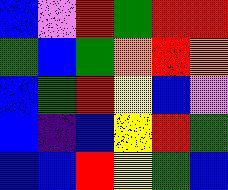[["blue", "violet", "red", "green", "red", "red"], ["green", "blue", "green", "orange", "red", "orange"], ["blue", "green", "red", "yellow", "blue", "violet"], ["blue", "indigo", "blue", "yellow", "red", "green"], ["blue", "blue", "red", "yellow", "green", "blue"]]